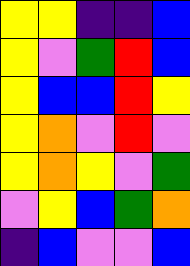[["yellow", "yellow", "indigo", "indigo", "blue"], ["yellow", "violet", "green", "red", "blue"], ["yellow", "blue", "blue", "red", "yellow"], ["yellow", "orange", "violet", "red", "violet"], ["yellow", "orange", "yellow", "violet", "green"], ["violet", "yellow", "blue", "green", "orange"], ["indigo", "blue", "violet", "violet", "blue"]]